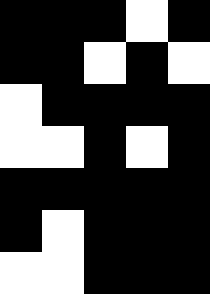[["black", "black", "black", "white", "black"], ["black", "black", "white", "black", "white"], ["white", "black", "black", "black", "black"], ["white", "white", "black", "white", "black"], ["black", "black", "black", "black", "black"], ["black", "white", "black", "black", "black"], ["white", "white", "black", "black", "black"]]